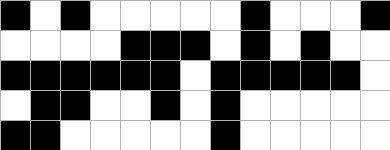[["black", "white", "black", "white", "white", "white", "white", "white", "black", "white", "white", "white", "black"], ["white", "white", "white", "white", "black", "black", "black", "white", "black", "white", "black", "white", "white"], ["black", "black", "black", "black", "black", "black", "white", "black", "black", "black", "black", "black", "white"], ["white", "black", "black", "white", "white", "black", "white", "black", "white", "white", "white", "white", "white"], ["black", "black", "white", "white", "white", "white", "white", "black", "white", "white", "white", "white", "white"]]